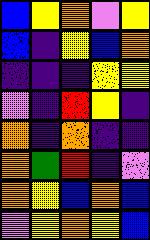[["blue", "yellow", "orange", "violet", "yellow"], ["blue", "indigo", "yellow", "blue", "orange"], ["indigo", "indigo", "indigo", "yellow", "yellow"], ["violet", "indigo", "red", "yellow", "indigo"], ["orange", "indigo", "orange", "indigo", "indigo"], ["orange", "green", "red", "indigo", "violet"], ["orange", "yellow", "blue", "orange", "blue"], ["violet", "yellow", "orange", "yellow", "blue"]]